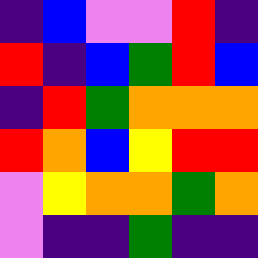[["indigo", "blue", "violet", "violet", "red", "indigo"], ["red", "indigo", "blue", "green", "red", "blue"], ["indigo", "red", "green", "orange", "orange", "orange"], ["red", "orange", "blue", "yellow", "red", "red"], ["violet", "yellow", "orange", "orange", "green", "orange"], ["violet", "indigo", "indigo", "green", "indigo", "indigo"]]